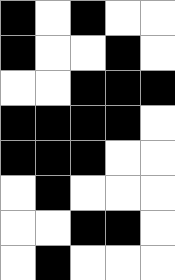[["black", "white", "black", "white", "white"], ["black", "white", "white", "black", "white"], ["white", "white", "black", "black", "black"], ["black", "black", "black", "black", "white"], ["black", "black", "black", "white", "white"], ["white", "black", "white", "white", "white"], ["white", "white", "black", "black", "white"], ["white", "black", "white", "white", "white"]]